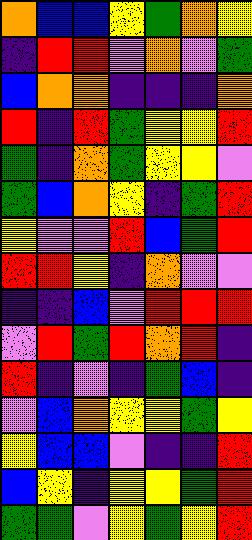[["orange", "blue", "blue", "yellow", "green", "orange", "yellow"], ["indigo", "red", "red", "violet", "orange", "violet", "green"], ["blue", "orange", "orange", "indigo", "indigo", "indigo", "orange"], ["red", "indigo", "red", "green", "yellow", "yellow", "red"], ["green", "indigo", "orange", "green", "yellow", "yellow", "violet"], ["green", "blue", "orange", "yellow", "indigo", "green", "red"], ["yellow", "violet", "violet", "red", "blue", "green", "red"], ["red", "red", "yellow", "indigo", "orange", "violet", "violet"], ["indigo", "indigo", "blue", "violet", "red", "red", "red"], ["violet", "red", "green", "red", "orange", "red", "indigo"], ["red", "indigo", "violet", "indigo", "green", "blue", "indigo"], ["violet", "blue", "orange", "yellow", "yellow", "green", "yellow"], ["yellow", "blue", "blue", "violet", "indigo", "indigo", "red"], ["blue", "yellow", "indigo", "yellow", "yellow", "green", "red"], ["green", "green", "violet", "yellow", "green", "yellow", "red"]]